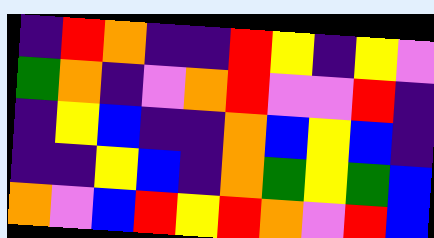[["indigo", "red", "orange", "indigo", "indigo", "red", "yellow", "indigo", "yellow", "violet"], ["green", "orange", "indigo", "violet", "orange", "red", "violet", "violet", "red", "indigo"], ["indigo", "yellow", "blue", "indigo", "indigo", "orange", "blue", "yellow", "blue", "indigo"], ["indigo", "indigo", "yellow", "blue", "indigo", "orange", "green", "yellow", "green", "blue"], ["orange", "violet", "blue", "red", "yellow", "red", "orange", "violet", "red", "blue"]]